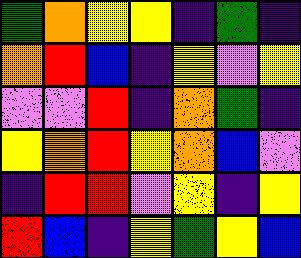[["green", "orange", "yellow", "yellow", "indigo", "green", "indigo"], ["orange", "red", "blue", "indigo", "yellow", "violet", "yellow"], ["violet", "violet", "red", "indigo", "orange", "green", "indigo"], ["yellow", "orange", "red", "yellow", "orange", "blue", "violet"], ["indigo", "red", "red", "violet", "yellow", "indigo", "yellow"], ["red", "blue", "indigo", "yellow", "green", "yellow", "blue"]]